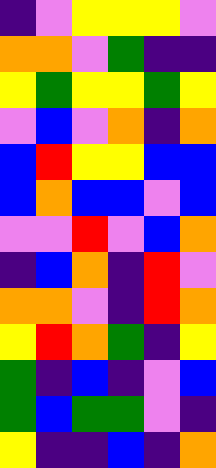[["indigo", "violet", "yellow", "yellow", "yellow", "violet"], ["orange", "orange", "violet", "green", "indigo", "indigo"], ["yellow", "green", "yellow", "yellow", "green", "yellow"], ["violet", "blue", "violet", "orange", "indigo", "orange"], ["blue", "red", "yellow", "yellow", "blue", "blue"], ["blue", "orange", "blue", "blue", "violet", "blue"], ["violet", "violet", "red", "violet", "blue", "orange"], ["indigo", "blue", "orange", "indigo", "red", "violet"], ["orange", "orange", "violet", "indigo", "red", "orange"], ["yellow", "red", "orange", "green", "indigo", "yellow"], ["green", "indigo", "blue", "indigo", "violet", "blue"], ["green", "blue", "green", "green", "violet", "indigo"], ["yellow", "indigo", "indigo", "blue", "indigo", "orange"]]